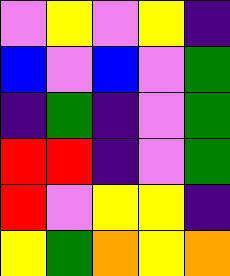[["violet", "yellow", "violet", "yellow", "indigo"], ["blue", "violet", "blue", "violet", "green"], ["indigo", "green", "indigo", "violet", "green"], ["red", "red", "indigo", "violet", "green"], ["red", "violet", "yellow", "yellow", "indigo"], ["yellow", "green", "orange", "yellow", "orange"]]